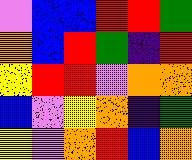[["violet", "blue", "blue", "red", "red", "green"], ["orange", "blue", "red", "green", "indigo", "red"], ["yellow", "red", "red", "violet", "orange", "orange"], ["blue", "violet", "yellow", "orange", "indigo", "green"], ["yellow", "violet", "orange", "red", "blue", "orange"]]